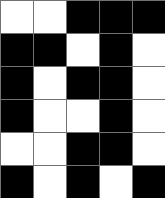[["white", "white", "black", "black", "black"], ["black", "black", "white", "black", "white"], ["black", "white", "black", "black", "white"], ["black", "white", "white", "black", "white"], ["white", "white", "black", "black", "white"], ["black", "white", "black", "white", "black"]]